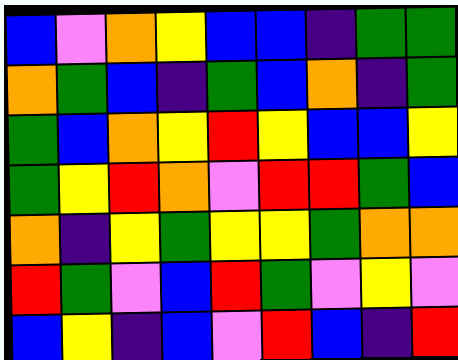[["blue", "violet", "orange", "yellow", "blue", "blue", "indigo", "green", "green"], ["orange", "green", "blue", "indigo", "green", "blue", "orange", "indigo", "green"], ["green", "blue", "orange", "yellow", "red", "yellow", "blue", "blue", "yellow"], ["green", "yellow", "red", "orange", "violet", "red", "red", "green", "blue"], ["orange", "indigo", "yellow", "green", "yellow", "yellow", "green", "orange", "orange"], ["red", "green", "violet", "blue", "red", "green", "violet", "yellow", "violet"], ["blue", "yellow", "indigo", "blue", "violet", "red", "blue", "indigo", "red"]]